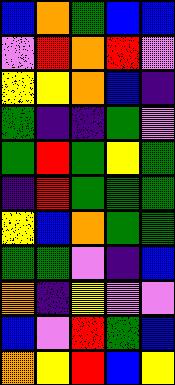[["blue", "orange", "green", "blue", "blue"], ["violet", "red", "orange", "red", "violet"], ["yellow", "yellow", "orange", "blue", "indigo"], ["green", "indigo", "indigo", "green", "violet"], ["green", "red", "green", "yellow", "green"], ["indigo", "red", "green", "green", "green"], ["yellow", "blue", "orange", "green", "green"], ["green", "green", "violet", "indigo", "blue"], ["orange", "indigo", "yellow", "violet", "violet"], ["blue", "violet", "red", "green", "blue"], ["orange", "yellow", "red", "blue", "yellow"]]